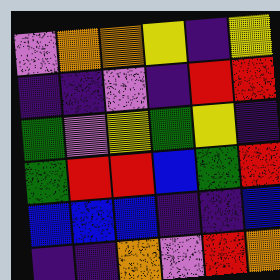[["violet", "orange", "orange", "yellow", "indigo", "yellow"], ["indigo", "indigo", "violet", "indigo", "red", "red"], ["green", "violet", "yellow", "green", "yellow", "indigo"], ["green", "red", "red", "blue", "green", "red"], ["blue", "blue", "blue", "indigo", "indigo", "blue"], ["indigo", "indigo", "orange", "violet", "red", "orange"]]